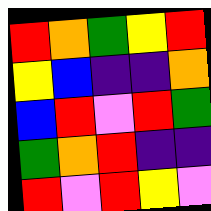[["red", "orange", "green", "yellow", "red"], ["yellow", "blue", "indigo", "indigo", "orange"], ["blue", "red", "violet", "red", "green"], ["green", "orange", "red", "indigo", "indigo"], ["red", "violet", "red", "yellow", "violet"]]